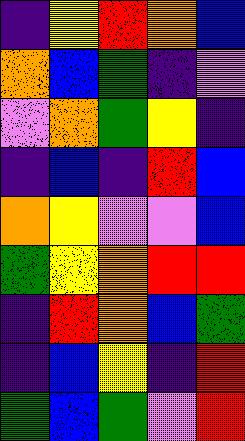[["indigo", "yellow", "red", "orange", "blue"], ["orange", "blue", "green", "indigo", "violet"], ["violet", "orange", "green", "yellow", "indigo"], ["indigo", "blue", "indigo", "red", "blue"], ["orange", "yellow", "violet", "violet", "blue"], ["green", "yellow", "orange", "red", "red"], ["indigo", "red", "orange", "blue", "green"], ["indigo", "blue", "yellow", "indigo", "red"], ["green", "blue", "green", "violet", "red"]]